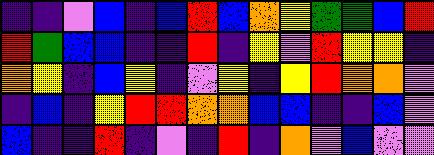[["indigo", "indigo", "violet", "blue", "indigo", "blue", "red", "blue", "orange", "yellow", "green", "green", "blue", "red"], ["red", "green", "blue", "blue", "indigo", "indigo", "red", "indigo", "yellow", "violet", "red", "yellow", "yellow", "indigo"], ["orange", "yellow", "indigo", "blue", "yellow", "indigo", "violet", "yellow", "indigo", "yellow", "red", "orange", "orange", "violet"], ["indigo", "blue", "indigo", "yellow", "red", "red", "orange", "orange", "blue", "blue", "indigo", "indigo", "blue", "violet"], ["blue", "indigo", "indigo", "red", "indigo", "violet", "indigo", "red", "indigo", "orange", "violet", "blue", "violet", "violet"]]